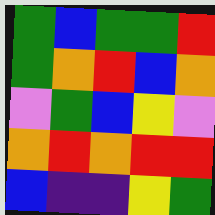[["green", "blue", "green", "green", "red"], ["green", "orange", "red", "blue", "orange"], ["violet", "green", "blue", "yellow", "violet"], ["orange", "red", "orange", "red", "red"], ["blue", "indigo", "indigo", "yellow", "green"]]